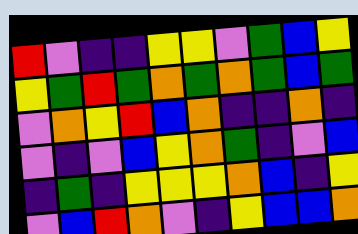[["red", "violet", "indigo", "indigo", "yellow", "yellow", "violet", "green", "blue", "yellow"], ["yellow", "green", "red", "green", "orange", "green", "orange", "green", "blue", "green"], ["violet", "orange", "yellow", "red", "blue", "orange", "indigo", "indigo", "orange", "indigo"], ["violet", "indigo", "violet", "blue", "yellow", "orange", "green", "indigo", "violet", "blue"], ["indigo", "green", "indigo", "yellow", "yellow", "yellow", "orange", "blue", "indigo", "yellow"], ["violet", "blue", "red", "orange", "violet", "indigo", "yellow", "blue", "blue", "orange"]]